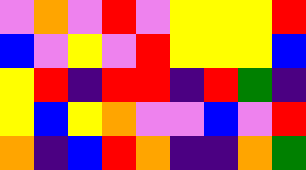[["violet", "orange", "violet", "red", "violet", "yellow", "yellow", "yellow", "red"], ["blue", "violet", "yellow", "violet", "red", "yellow", "yellow", "yellow", "blue"], ["yellow", "red", "indigo", "red", "red", "indigo", "red", "green", "indigo"], ["yellow", "blue", "yellow", "orange", "violet", "violet", "blue", "violet", "red"], ["orange", "indigo", "blue", "red", "orange", "indigo", "indigo", "orange", "green"]]